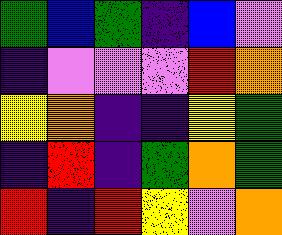[["green", "blue", "green", "indigo", "blue", "violet"], ["indigo", "violet", "violet", "violet", "red", "orange"], ["yellow", "orange", "indigo", "indigo", "yellow", "green"], ["indigo", "red", "indigo", "green", "orange", "green"], ["red", "indigo", "red", "yellow", "violet", "orange"]]